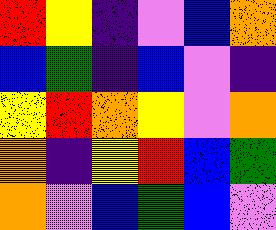[["red", "yellow", "indigo", "violet", "blue", "orange"], ["blue", "green", "indigo", "blue", "violet", "indigo"], ["yellow", "red", "orange", "yellow", "violet", "orange"], ["orange", "indigo", "yellow", "red", "blue", "green"], ["orange", "violet", "blue", "green", "blue", "violet"]]